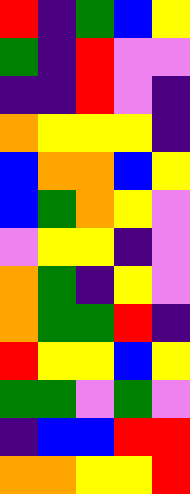[["red", "indigo", "green", "blue", "yellow"], ["green", "indigo", "red", "violet", "violet"], ["indigo", "indigo", "red", "violet", "indigo"], ["orange", "yellow", "yellow", "yellow", "indigo"], ["blue", "orange", "orange", "blue", "yellow"], ["blue", "green", "orange", "yellow", "violet"], ["violet", "yellow", "yellow", "indigo", "violet"], ["orange", "green", "indigo", "yellow", "violet"], ["orange", "green", "green", "red", "indigo"], ["red", "yellow", "yellow", "blue", "yellow"], ["green", "green", "violet", "green", "violet"], ["indigo", "blue", "blue", "red", "red"], ["orange", "orange", "yellow", "yellow", "red"]]